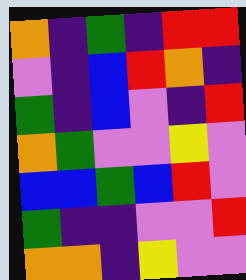[["orange", "indigo", "green", "indigo", "red", "red"], ["violet", "indigo", "blue", "red", "orange", "indigo"], ["green", "indigo", "blue", "violet", "indigo", "red"], ["orange", "green", "violet", "violet", "yellow", "violet"], ["blue", "blue", "green", "blue", "red", "violet"], ["green", "indigo", "indigo", "violet", "violet", "red"], ["orange", "orange", "indigo", "yellow", "violet", "violet"]]